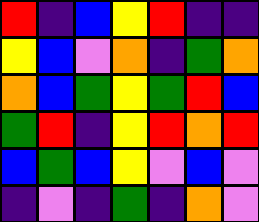[["red", "indigo", "blue", "yellow", "red", "indigo", "indigo"], ["yellow", "blue", "violet", "orange", "indigo", "green", "orange"], ["orange", "blue", "green", "yellow", "green", "red", "blue"], ["green", "red", "indigo", "yellow", "red", "orange", "red"], ["blue", "green", "blue", "yellow", "violet", "blue", "violet"], ["indigo", "violet", "indigo", "green", "indigo", "orange", "violet"]]